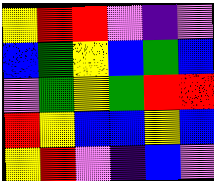[["yellow", "red", "red", "violet", "indigo", "violet"], ["blue", "green", "yellow", "blue", "green", "blue"], ["violet", "green", "yellow", "green", "red", "red"], ["red", "yellow", "blue", "blue", "yellow", "blue"], ["yellow", "red", "violet", "indigo", "blue", "violet"]]